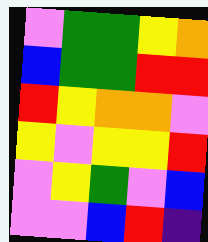[["violet", "green", "green", "yellow", "orange"], ["blue", "green", "green", "red", "red"], ["red", "yellow", "orange", "orange", "violet"], ["yellow", "violet", "yellow", "yellow", "red"], ["violet", "yellow", "green", "violet", "blue"], ["violet", "violet", "blue", "red", "indigo"]]